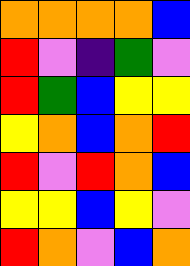[["orange", "orange", "orange", "orange", "blue"], ["red", "violet", "indigo", "green", "violet"], ["red", "green", "blue", "yellow", "yellow"], ["yellow", "orange", "blue", "orange", "red"], ["red", "violet", "red", "orange", "blue"], ["yellow", "yellow", "blue", "yellow", "violet"], ["red", "orange", "violet", "blue", "orange"]]